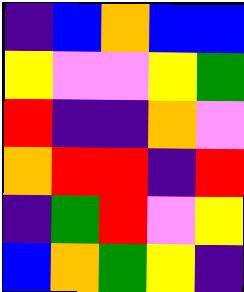[["indigo", "blue", "orange", "blue", "blue"], ["yellow", "violet", "violet", "yellow", "green"], ["red", "indigo", "indigo", "orange", "violet"], ["orange", "red", "red", "indigo", "red"], ["indigo", "green", "red", "violet", "yellow"], ["blue", "orange", "green", "yellow", "indigo"]]